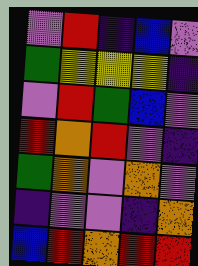[["violet", "red", "indigo", "blue", "violet"], ["green", "yellow", "yellow", "yellow", "indigo"], ["violet", "red", "green", "blue", "violet"], ["red", "orange", "red", "violet", "indigo"], ["green", "orange", "violet", "orange", "violet"], ["indigo", "violet", "violet", "indigo", "orange"], ["blue", "red", "orange", "red", "red"]]